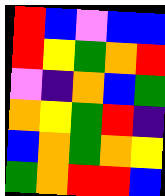[["red", "blue", "violet", "blue", "blue"], ["red", "yellow", "green", "orange", "red"], ["violet", "indigo", "orange", "blue", "green"], ["orange", "yellow", "green", "red", "indigo"], ["blue", "orange", "green", "orange", "yellow"], ["green", "orange", "red", "red", "blue"]]